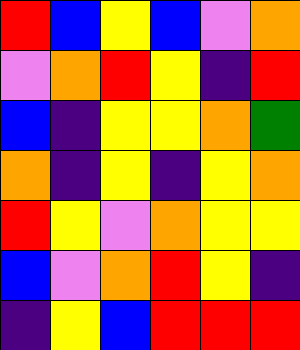[["red", "blue", "yellow", "blue", "violet", "orange"], ["violet", "orange", "red", "yellow", "indigo", "red"], ["blue", "indigo", "yellow", "yellow", "orange", "green"], ["orange", "indigo", "yellow", "indigo", "yellow", "orange"], ["red", "yellow", "violet", "orange", "yellow", "yellow"], ["blue", "violet", "orange", "red", "yellow", "indigo"], ["indigo", "yellow", "blue", "red", "red", "red"]]